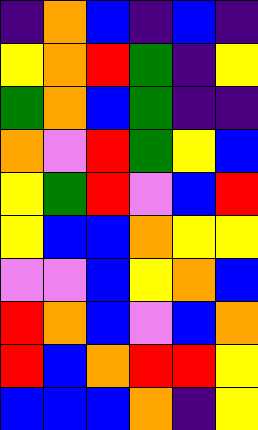[["indigo", "orange", "blue", "indigo", "blue", "indigo"], ["yellow", "orange", "red", "green", "indigo", "yellow"], ["green", "orange", "blue", "green", "indigo", "indigo"], ["orange", "violet", "red", "green", "yellow", "blue"], ["yellow", "green", "red", "violet", "blue", "red"], ["yellow", "blue", "blue", "orange", "yellow", "yellow"], ["violet", "violet", "blue", "yellow", "orange", "blue"], ["red", "orange", "blue", "violet", "blue", "orange"], ["red", "blue", "orange", "red", "red", "yellow"], ["blue", "blue", "blue", "orange", "indigo", "yellow"]]